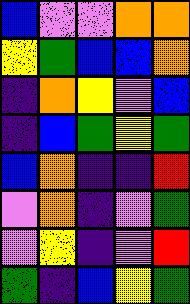[["blue", "violet", "violet", "orange", "orange"], ["yellow", "green", "blue", "blue", "orange"], ["indigo", "orange", "yellow", "violet", "blue"], ["indigo", "blue", "green", "yellow", "green"], ["blue", "orange", "indigo", "indigo", "red"], ["violet", "orange", "indigo", "violet", "green"], ["violet", "yellow", "indigo", "violet", "red"], ["green", "indigo", "blue", "yellow", "green"]]